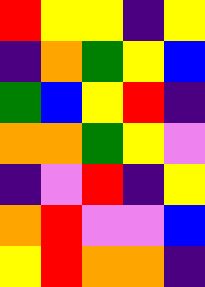[["red", "yellow", "yellow", "indigo", "yellow"], ["indigo", "orange", "green", "yellow", "blue"], ["green", "blue", "yellow", "red", "indigo"], ["orange", "orange", "green", "yellow", "violet"], ["indigo", "violet", "red", "indigo", "yellow"], ["orange", "red", "violet", "violet", "blue"], ["yellow", "red", "orange", "orange", "indigo"]]